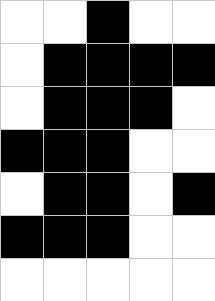[["white", "white", "black", "white", "white"], ["white", "black", "black", "black", "black"], ["white", "black", "black", "black", "white"], ["black", "black", "black", "white", "white"], ["white", "black", "black", "white", "black"], ["black", "black", "black", "white", "white"], ["white", "white", "white", "white", "white"]]